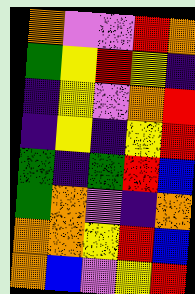[["orange", "violet", "violet", "red", "orange"], ["green", "yellow", "red", "yellow", "indigo"], ["indigo", "yellow", "violet", "orange", "red"], ["indigo", "yellow", "indigo", "yellow", "red"], ["green", "indigo", "green", "red", "blue"], ["green", "orange", "violet", "indigo", "orange"], ["orange", "orange", "yellow", "red", "blue"], ["orange", "blue", "violet", "yellow", "red"]]